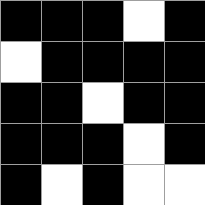[["black", "black", "black", "white", "black"], ["white", "black", "black", "black", "black"], ["black", "black", "white", "black", "black"], ["black", "black", "black", "white", "black"], ["black", "white", "black", "white", "white"]]